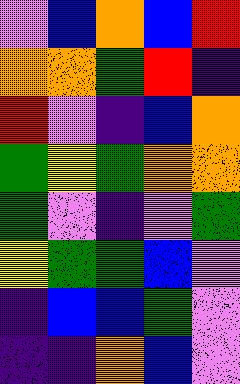[["violet", "blue", "orange", "blue", "red"], ["orange", "orange", "green", "red", "indigo"], ["red", "violet", "indigo", "blue", "orange"], ["green", "yellow", "green", "orange", "orange"], ["green", "violet", "indigo", "violet", "green"], ["yellow", "green", "green", "blue", "violet"], ["indigo", "blue", "blue", "green", "violet"], ["indigo", "indigo", "orange", "blue", "violet"]]